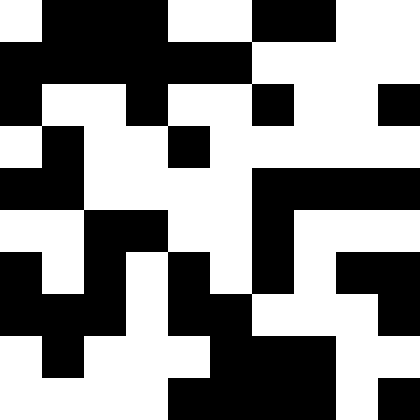[["white", "black", "black", "black", "white", "white", "black", "black", "white", "white"], ["black", "black", "black", "black", "black", "black", "white", "white", "white", "white"], ["black", "white", "white", "black", "white", "white", "black", "white", "white", "black"], ["white", "black", "white", "white", "black", "white", "white", "white", "white", "white"], ["black", "black", "white", "white", "white", "white", "black", "black", "black", "black"], ["white", "white", "black", "black", "white", "white", "black", "white", "white", "white"], ["black", "white", "black", "white", "black", "white", "black", "white", "black", "black"], ["black", "black", "black", "white", "black", "black", "white", "white", "white", "black"], ["white", "black", "white", "white", "white", "black", "black", "black", "white", "white"], ["white", "white", "white", "white", "black", "black", "black", "black", "white", "black"]]